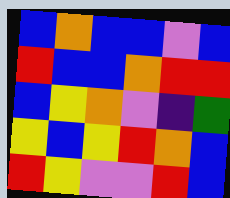[["blue", "orange", "blue", "blue", "violet", "blue"], ["red", "blue", "blue", "orange", "red", "red"], ["blue", "yellow", "orange", "violet", "indigo", "green"], ["yellow", "blue", "yellow", "red", "orange", "blue"], ["red", "yellow", "violet", "violet", "red", "blue"]]